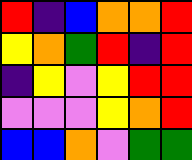[["red", "indigo", "blue", "orange", "orange", "red"], ["yellow", "orange", "green", "red", "indigo", "red"], ["indigo", "yellow", "violet", "yellow", "red", "red"], ["violet", "violet", "violet", "yellow", "orange", "red"], ["blue", "blue", "orange", "violet", "green", "green"]]